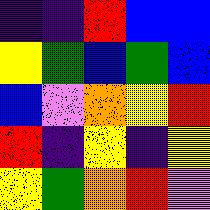[["indigo", "indigo", "red", "blue", "blue"], ["yellow", "green", "blue", "green", "blue"], ["blue", "violet", "orange", "yellow", "red"], ["red", "indigo", "yellow", "indigo", "yellow"], ["yellow", "green", "orange", "red", "violet"]]